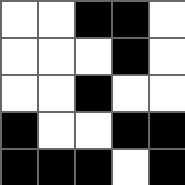[["white", "white", "black", "black", "white"], ["white", "white", "white", "black", "white"], ["white", "white", "black", "white", "white"], ["black", "white", "white", "black", "black"], ["black", "black", "black", "white", "black"]]